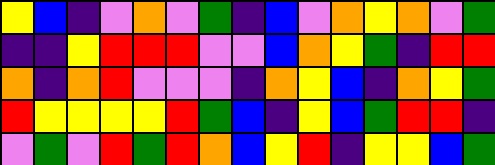[["yellow", "blue", "indigo", "violet", "orange", "violet", "green", "indigo", "blue", "violet", "orange", "yellow", "orange", "violet", "green"], ["indigo", "indigo", "yellow", "red", "red", "red", "violet", "violet", "blue", "orange", "yellow", "green", "indigo", "red", "red"], ["orange", "indigo", "orange", "red", "violet", "violet", "violet", "indigo", "orange", "yellow", "blue", "indigo", "orange", "yellow", "green"], ["red", "yellow", "yellow", "yellow", "yellow", "red", "green", "blue", "indigo", "yellow", "blue", "green", "red", "red", "indigo"], ["violet", "green", "violet", "red", "green", "red", "orange", "blue", "yellow", "red", "indigo", "yellow", "yellow", "blue", "green"]]